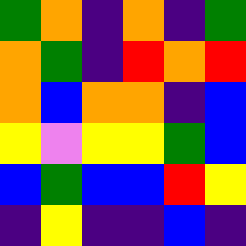[["green", "orange", "indigo", "orange", "indigo", "green"], ["orange", "green", "indigo", "red", "orange", "red"], ["orange", "blue", "orange", "orange", "indigo", "blue"], ["yellow", "violet", "yellow", "yellow", "green", "blue"], ["blue", "green", "blue", "blue", "red", "yellow"], ["indigo", "yellow", "indigo", "indigo", "blue", "indigo"]]